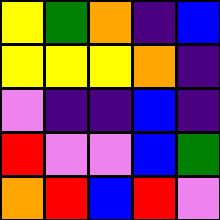[["yellow", "green", "orange", "indigo", "blue"], ["yellow", "yellow", "yellow", "orange", "indigo"], ["violet", "indigo", "indigo", "blue", "indigo"], ["red", "violet", "violet", "blue", "green"], ["orange", "red", "blue", "red", "violet"]]